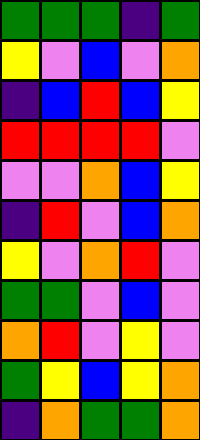[["green", "green", "green", "indigo", "green"], ["yellow", "violet", "blue", "violet", "orange"], ["indigo", "blue", "red", "blue", "yellow"], ["red", "red", "red", "red", "violet"], ["violet", "violet", "orange", "blue", "yellow"], ["indigo", "red", "violet", "blue", "orange"], ["yellow", "violet", "orange", "red", "violet"], ["green", "green", "violet", "blue", "violet"], ["orange", "red", "violet", "yellow", "violet"], ["green", "yellow", "blue", "yellow", "orange"], ["indigo", "orange", "green", "green", "orange"]]